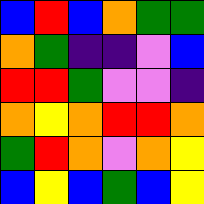[["blue", "red", "blue", "orange", "green", "green"], ["orange", "green", "indigo", "indigo", "violet", "blue"], ["red", "red", "green", "violet", "violet", "indigo"], ["orange", "yellow", "orange", "red", "red", "orange"], ["green", "red", "orange", "violet", "orange", "yellow"], ["blue", "yellow", "blue", "green", "blue", "yellow"]]